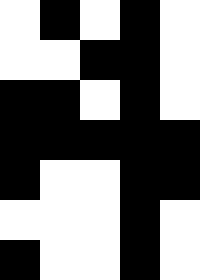[["white", "black", "white", "black", "white"], ["white", "white", "black", "black", "white"], ["black", "black", "white", "black", "white"], ["black", "black", "black", "black", "black"], ["black", "white", "white", "black", "black"], ["white", "white", "white", "black", "white"], ["black", "white", "white", "black", "white"]]